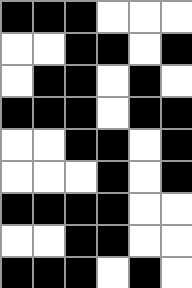[["black", "black", "black", "white", "white", "white"], ["white", "white", "black", "black", "white", "black"], ["white", "black", "black", "white", "black", "white"], ["black", "black", "black", "white", "black", "black"], ["white", "white", "black", "black", "white", "black"], ["white", "white", "white", "black", "white", "black"], ["black", "black", "black", "black", "white", "white"], ["white", "white", "black", "black", "white", "white"], ["black", "black", "black", "white", "black", "white"]]